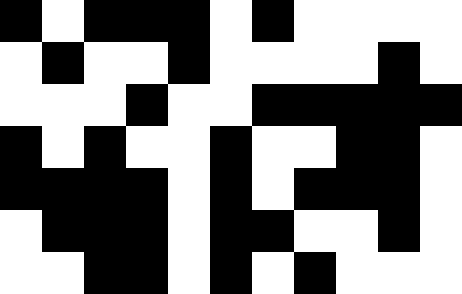[["black", "white", "black", "black", "black", "white", "black", "white", "white", "white", "white"], ["white", "black", "white", "white", "black", "white", "white", "white", "white", "black", "white"], ["white", "white", "white", "black", "white", "white", "black", "black", "black", "black", "black"], ["black", "white", "black", "white", "white", "black", "white", "white", "black", "black", "white"], ["black", "black", "black", "black", "white", "black", "white", "black", "black", "black", "white"], ["white", "black", "black", "black", "white", "black", "black", "white", "white", "black", "white"], ["white", "white", "black", "black", "white", "black", "white", "black", "white", "white", "white"]]